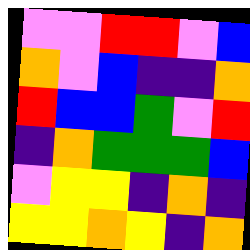[["violet", "violet", "red", "red", "violet", "blue"], ["orange", "violet", "blue", "indigo", "indigo", "orange"], ["red", "blue", "blue", "green", "violet", "red"], ["indigo", "orange", "green", "green", "green", "blue"], ["violet", "yellow", "yellow", "indigo", "orange", "indigo"], ["yellow", "yellow", "orange", "yellow", "indigo", "orange"]]